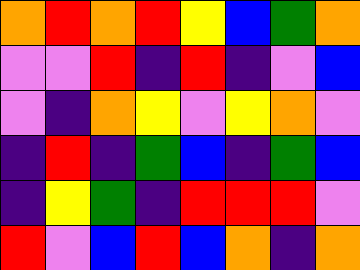[["orange", "red", "orange", "red", "yellow", "blue", "green", "orange"], ["violet", "violet", "red", "indigo", "red", "indigo", "violet", "blue"], ["violet", "indigo", "orange", "yellow", "violet", "yellow", "orange", "violet"], ["indigo", "red", "indigo", "green", "blue", "indigo", "green", "blue"], ["indigo", "yellow", "green", "indigo", "red", "red", "red", "violet"], ["red", "violet", "blue", "red", "blue", "orange", "indigo", "orange"]]